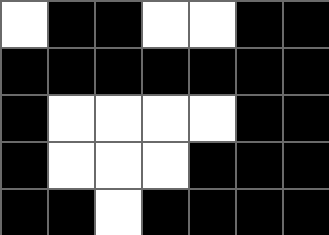[["white", "black", "black", "white", "white", "black", "black"], ["black", "black", "black", "black", "black", "black", "black"], ["black", "white", "white", "white", "white", "black", "black"], ["black", "white", "white", "white", "black", "black", "black"], ["black", "black", "white", "black", "black", "black", "black"]]